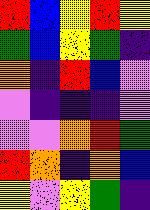[["red", "blue", "yellow", "red", "yellow"], ["green", "blue", "yellow", "green", "indigo"], ["orange", "indigo", "red", "blue", "violet"], ["violet", "indigo", "indigo", "indigo", "violet"], ["violet", "violet", "orange", "red", "green"], ["red", "orange", "indigo", "orange", "blue"], ["yellow", "violet", "yellow", "green", "indigo"]]